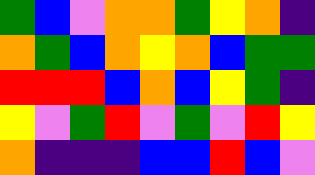[["green", "blue", "violet", "orange", "orange", "green", "yellow", "orange", "indigo"], ["orange", "green", "blue", "orange", "yellow", "orange", "blue", "green", "green"], ["red", "red", "red", "blue", "orange", "blue", "yellow", "green", "indigo"], ["yellow", "violet", "green", "red", "violet", "green", "violet", "red", "yellow"], ["orange", "indigo", "indigo", "indigo", "blue", "blue", "red", "blue", "violet"]]